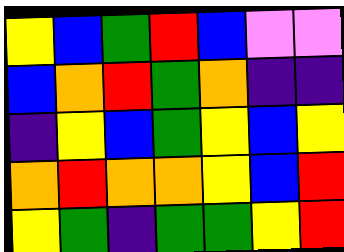[["yellow", "blue", "green", "red", "blue", "violet", "violet"], ["blue", "orange", "red", "green", "orange", "indigo", "indigo"], ["indigo", "yellow", "blue", "green", "yellow", "blue", "yellow"], ["orange", "red", "orange", "orange", "yellow", "blue", "red"], ["yellow", "green", "indigo", "green", "green", "yellow", "red"]]